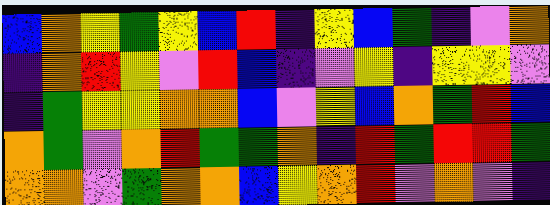[["blue", "orange", "yellow", "green", "yellow", "blue", "red", "indigo", "yellow", "blue", "green", "indigo", "violet", "orange"], ["indigo", "orange", "red", "yellow", "violet", "red", "blue", "indigo", "violet", "yellow", "indigo", "yellow", "yellow", "violet"], ["indigo", "green", "yellow", "yellow", "orange", "orange", "blue", "violet", "yellow", "blue", "orange", "green", "red", "blue"], ["orange", "green", "violet", "orange", "red", "green", "green", "orange", "indigo", "red", "green", "red", "red", "green"], ["orange", "orange", "violet", "green", "orange", "orange", "blue", "yellow", "orange", "red", "violet", "orange", "violet", "indigo"]]